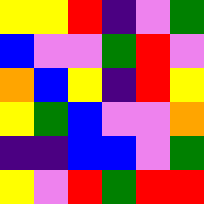[["yellow", "yellow", "red", "indigo", "violet", "green"], ["blue", "violet", "violet", "green", "red", "violet"], ["orange", "blue", "yellow", "indigo", "red", "yellow"], ["yellow", "green", "blue", "violet", "violet", "orange"], ["indigo", "indigo", "blue", "blue", "violet", "green"], ["yellow", "violet", "red", "green", "red", "red"]]